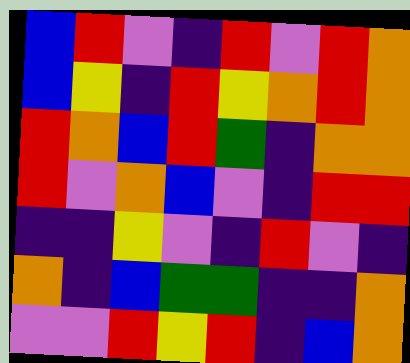[["blue", "red", "violet", "indigo", "red", "violet", "red", "orange"], ["blue", "yellow", "indigo", "red", "yellow", "orange", "red", "orange"], ["red", "orange", "blue", "red", "green", "indigo", "orange", "orange"], ["red", "violet", "orange", "blue", "violet", "indigo", "red", "red"], ["indigo", "indigo", "yellow", "violet", "indigo", "red", "violet", "indigo"], ["orange", "indigo", "blue", "green", "green", "indigo", "indigo", "orange"], ["violet", "violet", "red", "yellow", "red", "indigo", "blue", "orange"]]